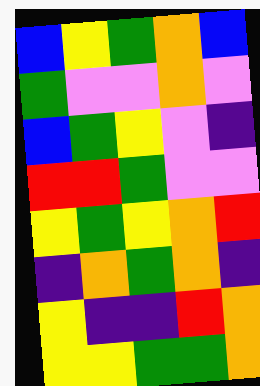[["blue", "yellow", "green", "orange", "blue"], ["green", "violet", "violet", "orange", "violet"], ["blue", "green", "yellow", "violet", "indigo"], ["red", "red", "green", "violet", "violet"], ["yellow", "green", "yellow", "orange", "red"], ["indigo", "orange", "green", "orange", "indigo"], ["yellow", "indigo", "indigo", "red", "orange"], ["yellow", "yellow", "green", "green", "orange"]]